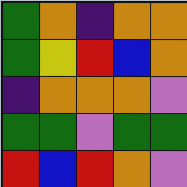[["green", "orange", "indigo", "orange", "orange"], ["green", "yellow", "red", "blue", "orange"], ["indigo", "orange", "orange", "orange", "violet"], ["green", "green", "violet", "green", "green"], ["red", "blue", "red", "orange", "violet"]]